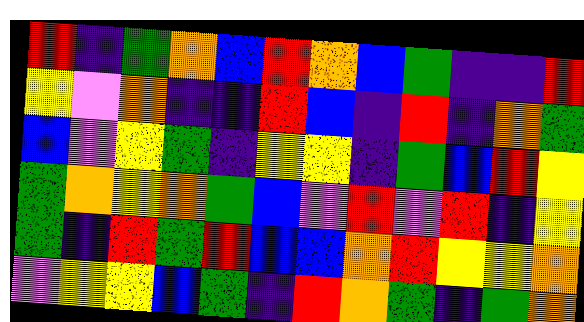[["red", "indigo", "green", "orange", "blue", "red", "orange", "blue", "green", "indigo", "indigo", "red"], ["yellow", "violet", "orange", "indigo", "indigo", "red", "blue", "indigo", "red", "indigo", "orange", "green"], ["blue", "violet", "yellow", "green", "indigo", "yellow", "yellow", "indigo", "green", "blue", "red", "yellow"], ["green", "orange", "yellow", "orange", "green", "blue", "violet", "red", "violet", "red", "indigo", "yellow"], ["green", "indigo", "red", "green", "red", "blue", "blue", "orange", "red", "yellow", "yellow", "orange"], ["violet", "yellow", "yellow", "blue", "green", "indigo", "red", "orange", "green", "indigo", "green", "orange"]]